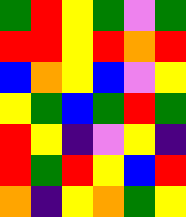[["green", "red", "yellow", "green", "violet", "green"], ["red", "red", "yellow", "red", "orange", "red"], ["blue", "orange", "yellow", "blue", "violet", "yellow"], ["yellow", "green", "blue", "green", "red", "green"], ["red", "yellow", "indigo", "violet", "yellow", "indigo"], ["red", "green", "red", "yellow", "blue", "red"], ["orange", "indigo", "yellow", "orange", "green", "yellow"]]